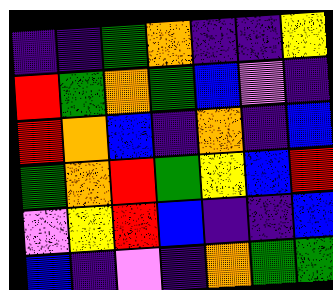[["indigo", "indigo", "green", "orange", "indigo", "indigo", "yellow"], ["red", "green", "orange", "green", "blue", "violet", "indigo"], ["red", "orange", "blue", "indigo", "orange", "indigo", "blue"], ["green", "orange", "red", "green", "yellow", "blue", "red"], ["violet", "yellow", "red", "blue", "indigo", "indigo", "blue"], ["blue", "indigo", "violet", "indigo", "orange", "green", "green"]]